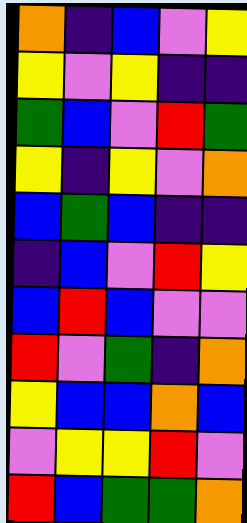[["orange", "indigo", "blue", "violet", "yellow"], ["yellow", "violet", "yellow", "indigo", "indigo"], ["green", "blue", "violet", "red", "green"], ["yellow", "indigo", "yellow", "violet", "orange"], ["blue", "green", "blue", "indigo", "indigo"], ["indigo", "blue", "violet", "red", "yellow"], ["blue", "red", "blue", "violet", "violet"], ["red", "violet", "green", "indigo", "orange"], ["yellow", "blue", "blue", "orange", "blue"], ["violet", "yellow", "yellow", "red", "violet"], ["red", "blue", "green", "green", "orange"]]